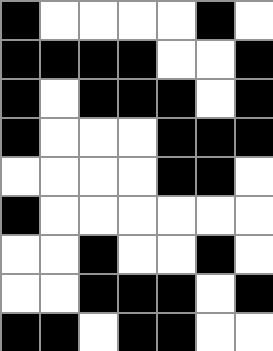[["black", "white", "white", "white", "white", "black", "white"], ["black", "black", "black", "black", "white", "white", "black"], ["black", "white", "black", "black", "black", "white", "black"], ["black", "white", "white", "white", "black", "black", "black"], ["white", "white", "white", "white", "black", "black", "white"], ["black", "white", "white", "white", "white", "white", "white"], ["white", "white", "black", "white", "white", "black", "white"], ["white", "white", "black", "black", "black", "white", "black"], ["black", "black", "white", "black", "black", "white", "white"]]